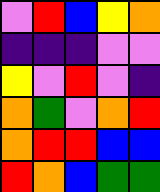[["violet", "red", "blue", "yellow", "orange"], ["indigo", "indigo", "indigo", "violet", "violet"], ["yellow", "violet", "red", "violet", "indigo"], ["orange", "green", "violet", "orange", "red"], ["orange", "red", "red", "blue", "blue"], ["red", "orange", "blue", "green", "green"]]